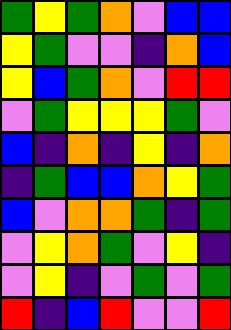[["green", "yellow", "green", "orange", "violet", "blue", "blue"], ["yellow", "green", "violet", "violet", "indigo", "orange", "blue"], ["yellow", "blue", "green", "orange", "violet", "red", "red"], ["violet", "green", "yellow", "yellow", "yellow", "green", "violet"], ["blue", "indigo", "orange", "indigo", "yellow", "indigo", "orange"], ["indigo", "green", "blue", "blue", "orange", "yellow", "green"], ["blue", "violet", "orange", "orange", "green", "indigo", "green"], ["violet", "yellow", "orange", "green", "violet", "yellow", "indigo"], ["violet", "yellow", "indigo", "violet", "green", "violet", "green"], ["red", "indigo", "blue", "red", "violet", "violet", "red"]]